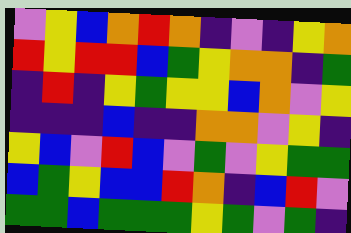[["violet", "yellow", "blue", "orange", "red", "orange", "indigo", "violet", "indigo", "yellow", "orange"], ["red", "yellow", "red", "red", "blue", "green", "yellow", "orange", "orange", "indigo", "green"], ["indigo", "red", "indigo", "yellow", "green", "yellow", "yellow", "blue", "orange", "violet", "yellow"], ["indigo", "indigo", "indigo", "blue", "indigo", "indigo", "orange", "orange", "violet", "yellow", "indigo"], ["yellow", "blue", "violet", "red", "blue", "violet", "green", "violet", "yellow", "green", "green"], ["blue", "green", "yellow", "blue", "blue", "red", "orange", "indigo", "blue", "red", "violet"], ["green", "green", "blue", "green", "green", "green", "yellow", "green", "violet", "green", "indigo"]]